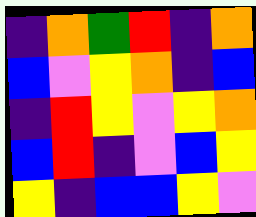[["indigo", "orange", "green", "red", "indigo", "orange"], ["blue", "violet", "yellow", "orange", "indigo", "blue"], ["indigo", "red", "yellow", "violet", "yellow", "orange"], ["blue", "red", "indigo", "violet", "blue", "yellow"], ["yellow", "indigo", "blue", "blue", "yellow", "violet"]]